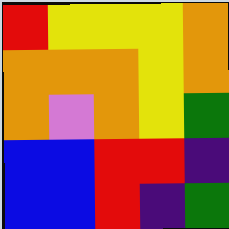[["red", "yellow", "yellow", "yellow", "orange"], ["orange", "orange", "orange", "yellow", "orange"], ["orange", "violet", "orange", "yellow", "green"], ["blue", "blue", "red", "red", "indigo"], ["blue", "blue", "red", "indigo", "green"]]